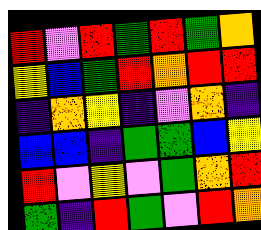[["red", "violet", "red", "green", "red", "green", "orange"], ["yellow", "blue", "green", "red", "orange", "red", "red"], ["indigo", "orange", "yellow", "indigo", "violet", "orange", "indigo"], ["blue", "blue", "indigo", "green", "green", "blue", "yellow"], ["red", "violet", "yellow", "violet", "green", "orange", "red"], ["green", "indigo", "red", "green", "violet", "red", "orange"]]